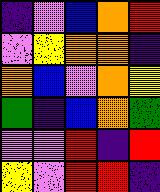[["indigo", "violet", "blue", "orange", "red"], ["violet", "yellow", "orange", "orange", "indigo"], ["orange", "blue", "violet", "orange", "yellow"], ["green", "indigo", "blue", "orange", "green"], ["violet", "violet", "red", "indigo", "red"], ["yellow", "violet", "red", "red", "indigo"]]